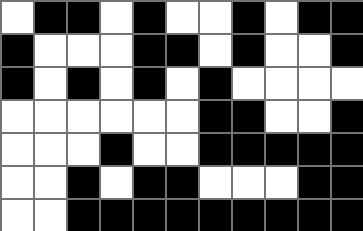[["white", "black", "black", "white", "black", "white", "white", "black", "white", "black", "black"], ["black", "white", "white", "white", "black", "black", "white", "black", "white", "white", "black"], ["black", "white", "black", "white", "black", "white", "black", "white", "white", "white", "white"], ["white", "white", "white", "white", "white", "white", "black", "black", "white", "white", "black"], ["white", "white", "white", "black", "white", "white", "black", "black", "black", "black", "black"], ["white", "white", "black", "white", "black", "black", "white", "white", "white", "black", "black"], ["white", "white", "black", "black", "black", "black", "black", "black", "black", "black", "black"]]